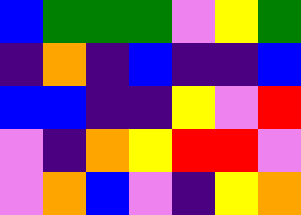[["blue", "green", "green", "green", "violet", "yellow", "green"], ["indigo", "orange", "indigo", "blue", "indigo", "indigo", "blue"], ["blue", "blue", "indigo", "indigo", "yellow", "violet", "red"], ["violet", "indigo", "orange", "yellow", "red", "red", "violet"], ["violet", "orange", "blue", "violet", "indigo", "yellow", "orange"]]